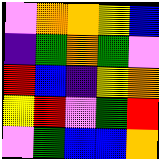[["violet", "orange", "orange", "yellow", "blue"], ["indigo", "green", "orange", "green", "violet"], ["red", "blue", "indigo", "yellow", "orange"], ["yellow", "red", "violet", "green", "red"], ["violet", "green", "blue", "blue", "orange"]]